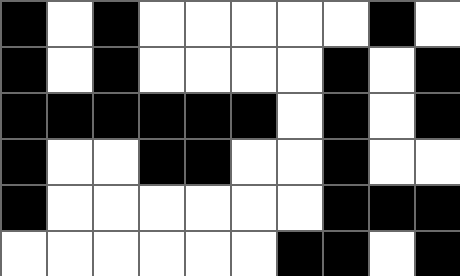[["black", "white", "black", "white", "white", "white", "white", "white", "black", "white"], ["black", "white", "black", "white", "white", "white", "white", "black", "white", "black"], ["black", "black", "black", "black", "black", "black", "white", "black", "white", "black"], ["black", "white", "white", "black", "black", "white", "white", "black", "white", "white"], ["black", "white", "white", "white", "white", "white", "white", "black", "black", "black"], ["white", "white", "white", "white", "white", "white", "black", "black", "white", "black"]]